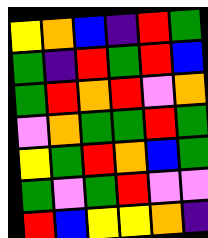[["yellow", "orange", "blue", "indigo", "red", "green"], ["green", "indigo", "red", "green", "red", "blue"], ["green", "red", "orange", "red", "violet", "orange"], ["violet", "orange", "green", "green", "red", "green"], ["yellow", "green", "red", "orange", "blue", "green"], ["green", "violet", "green", "red", "violet", "violet"], ["red", "blue", "yellow", "yellow", "orange", "indigo"]]